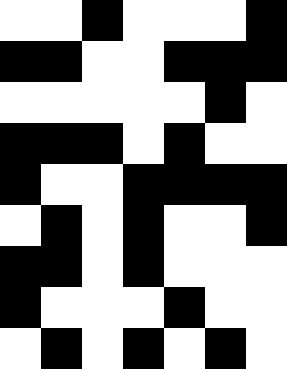[["white", "white", "black", "white", "white", "white", "black"], ["black", "black", "white", "white", "black", "black", "black"], ["white", "white", "white", "white", "white", "black", "white"], ["black", "black", "black", "white", "black", "white", "white"], ["black", "white", "white", "black", "black", "black", "black"], ["white", "black", "white", "black", "white", "white", "black"], ["black", "black", "white", "black", "white", "white", "white"], ["black", "white", "white", "white", "black", "white", "white"], ["white", "black", "white", "black", "white", "black", "white"]]